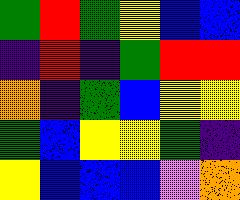[["green", "red", "green", "yellow", "blue", "blue"], ["indigo", "red", "indigo", "green", "red", "red"], ["orange", "indigo", "green", "blue", "yellow", "yellow"], ["green", "blue", "yellow", "yellow", "green", "indigo"], ["yellow", "blue", "blue", "blue", "violet", "orange"]]